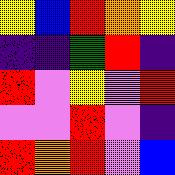[["yellow", "blue", "red", "orange", "yellow"], ["indigo", "indigo", "green", "red", "indigo"], ["red", "violet", "yellow", "violet", "red"], ["violet", "violet", "red", "violet", "indigo"], ["red", "orange", "red", "violet", "blue"]]